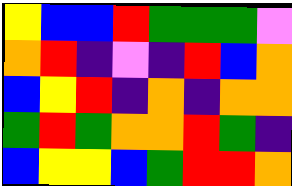[["yellow", "blue", "blue", "red", "green", "green", "green", "violet"], ["orange", "red", "indigo", "violet", "indigo", "red", "blue", "orange"], ["blue", "yellow", "red", "indigo", "orange", "indigo", "orange", "orange"], ["green", "red", "green", "orange", "orange", "red", "green", "indigo"], ["blue", "yellow", "yellow", "blue", "green", "red", "red", "orange"]]